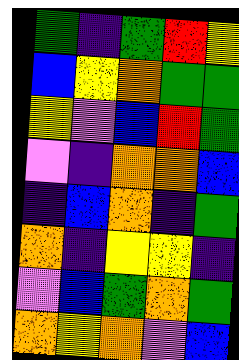[["green", "indigo", "green", "red", "yellow"], ["blue", "yellow", "orange", "green", "green"], ["yellow", "violet", "blue", "red", "green"], ["violet", "indigo", "orange", "orange", "blue"], ["indigo", "blue", "orange", "indigo", "green"], ["orange", "indigo", "yellow", "yellow", "indigo"], ["violet", "blue", "green", "orange", "green"], ["orange", "yellow", "orange", "violet", "blue"]]